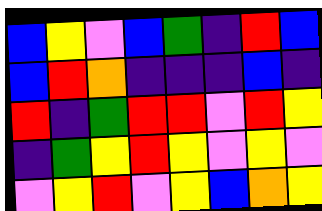[["blue", "yellow", "violet", "blue", "green", "indigo", "red", "blue"], ["blue", "red", "orange", "indigo", "indigo", "indigo", "blue", "indigo"], ["red", "indigo", "green", "red", "red", "violet", "red", "yellow"], ["indigo", "green", "yellow", "red", "yellow", "violet", "yellow", "violet"], ["violet", "yellow", "red", "violet", "yellow", "blue", "orange", "yellow"]]